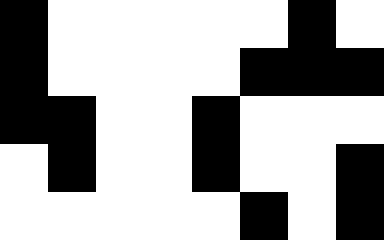[["black", "white", "white", "white", "white", "white", "black", "white"], ["black", "white", "white", "white", "white", "black", "black", "black"], ["black", "black", "white", "white", "black", "white", "white", "white"], ["white", "black", "white", "white", "black", "white", "white", "black"], ["white", "white", "white", "white", "white", "black", "white", "black"]]